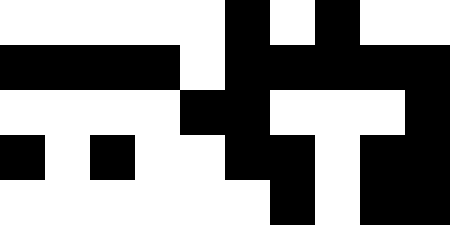[["white", "white", "white", "white", "white", "black", "white", "black", "white", "white"], ["black", "black", "black", "black", "white", "black", "black", "black", "black", "black"], ["white", "white", "white", "white", "black", "black", "white", "white", "white", "black"], ["black", "white", "black", "white", "white", "black", "black", "white", "black", "black"], ["white", "white", "white", "white", "white", "white", "black", "white", "black", "black"]]